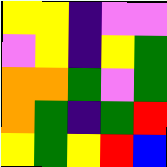[["yellow", "yellow", "indigo", "violet", "violet"], ["violet", "yellow", "indigo", "yellow", "green"], ["orange", "orange", "green", "violet", "green"], ["orange", "green", "indigo", "green", "red"], ["yellow", "green", "yellow", "red", "blue"]]